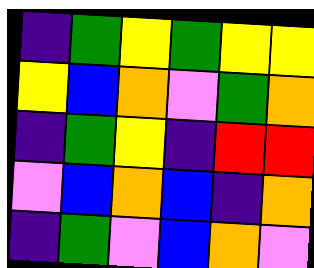[["indigo", "green", "yellow", "green", "yellow", "yellow"], ["yellow", "blue", "orange", "violet", "green", "orange"], ["indigo", "green", "yellow", "indigo", "red", "red"], ["violet", "blue", "orange", "blue", "indigo", "orange"], ["indigo", "green", "violet", "blue", "orange", "violet"]]